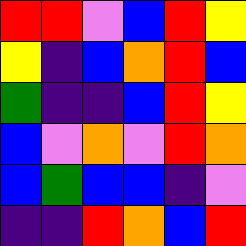[["red", "red", "violet", "blue", "red", "yellow"], ["yellow", "indigo", "blue", "orange", "red", "blue"], ["green", "indigo", "indigo", "blue", "red", "yellow"], ["blue", "violet", "orange", "violet", "red", "orange"], ["blue", "green", "blue", "blue", "indigo", "violet"], ["indigo", "indigo", "red", "orange", "blue", "red"]]